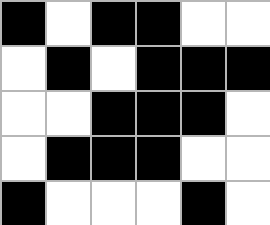[["black", "white", "black", "black", "white", "white"], ["white", "black", "white", "black", "black", "black"], ["white", "white", "black", "black", "black", "white"], ["white", "black", "black", "black", "white", "white"], ["black", "white", "white", "white", "black", "white"]]